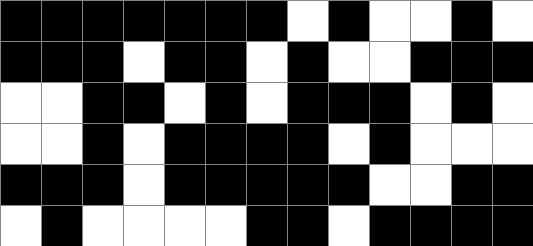[["black", "black", "black", "black", "black", "black", "black", "white", "black", "white", "white", "black", "white"], ["black", "black", "black", "white", "black", "black", "white", "black", "white", "white", "black", "black", "black"], ["white", "white", "black", "black", "white", "black", "white", "black", "black", "black", "white", "black", "white"], ["white", "white", "black", "white", "black", "black", "black", "black", "white", "black", "white", "white", "white"], ["black", "black", "black", "white", "black", "black", "black", "black", "black", "white", "white", "black", "black"], ["white", "black", "white", "white", "white", "white", "black", "black", "white", "black", "black", "black", "black"]]